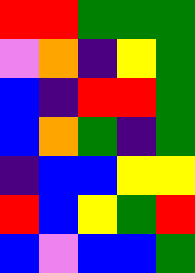[["red", "red", "green", "green", "green"], ["violet", "orange", "indigo", "yellow", "green"], ["blue", "indigo", "red", "red", "green"], ["blue", "orange", "green", "indigo", "green"], ["indigo", "blue", "blue", "yellow", "yellow"], ["red", "blue", "yellow", "green", "red"], ["blue", "violet", "blue", "blue", "green"]]